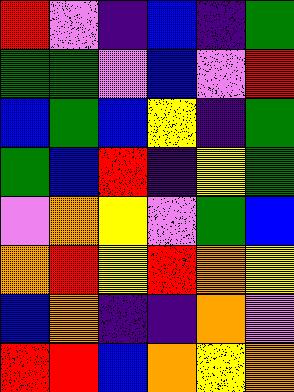[["red", "violet", "indigo", "blue", "indigo", "green"], ["green", "green", "violet", "blue", "violet", "red"], ["blue", "green", "blue", "yellow", "indigo", "green"], ["green", "blue", "red", "indigo", "yellow", "green"], ["violet", "orange", "yellow", "violet", "green", "blue"], ["orange", "red", "yellow", "red", "orange", "yellow"], ["blue", "orange", "indigo", "indigo", "orange", "violet"], ["red", "red", "blue", "orange", "yellow", "orange"]]